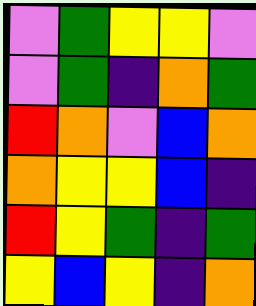[["violet", "green", "yellow", "yellow", "violet"], ["violet", "green", "indigo", "orange", "green"], ["red", "orange", "violet", "blue", "orange"], ["orange", "yellow", "yellow", "blue", "indigo"], ["red", "yellow", "green", "indigo", "green"], ["yellow", "blue", "yellow", "indigo", "orange"]]